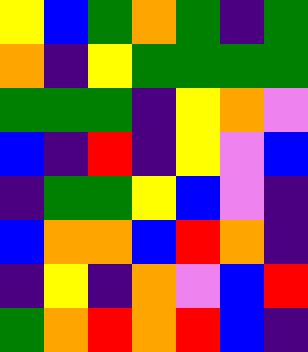[["yellow", "blue", "green", "orange", "green", "indigo", "green"], ["orange", "indigo", "yellow", "green", "green", "green", "green"], ["green", "green", "green", "indigo", "yellow", "orange", "violet"], ["blue", "indigo", "red", "indigo", "yellow", "violet", "blue"], ["indigo", "green", "green", "yellow", "blue", "violet", "indigo"], ["blue", "orange", "orange", "blue", "red", "orange", "indigo"], ["indigo", "yellow", "indigo", "orange", "violet", "blue", "red"], ["green", "orange", "red", "orange", "red", "blue", "indigo"]]